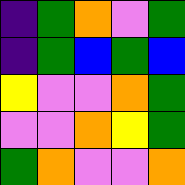[["indigo", "green", "orange", "violet", "green"], ["indigo", "green", "blue", "green", "blue"], ["yellow", "violet", "violet", "orange", "green"], ["violet", "violet", "orange", "yellow", "green"], ["green", "orange", "violet", "violet", "orange"]]